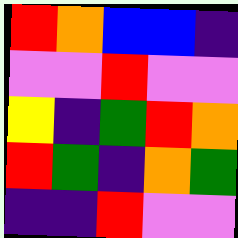[["red", "orange", "blue", "blue", "indigo"], ["violet", "violet", "red", "violet", "violet"], ["yellow", "indigo", "green", "red", "orange"], ["red", "green", "indigo", "orange", "green"], ["indigo", "indigo", "red", "violet", "violet"]]